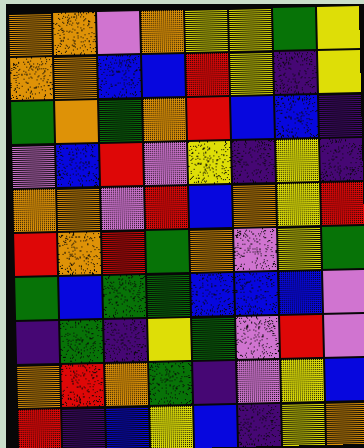[["orange", "orange", "violet", "orange", "yellow", "yellow", "green", "yellow"], ["orange", "orange", "blue", "blue", "red", "yellow", "indigo", "yellow"], ["green", "orange", "green", "orange", "red", "blue", "blue", "indigo"], ["violet", "blue", "red", "violet", "yellow", "indigo", "yellow", "indigo"], ["orange", "orange", "violet", "red", "blue", "orange", "yellow", "red"], ["red", "orange", "red", "green", "orange", "violet", "yellow", "green"], ["green", "blue", "green", "green", "blue", "blue", "blue", "violet"], ["indigo", "green", "indigo", "yellow", "green", "violet", "red", "violet"], ["orange", "red", "orange", "green", "indigo", "violet", "yellow", "blue"], ["red", "indigo", "blue", "yellow", "blue", "indigo", "yellow", "orange"]]